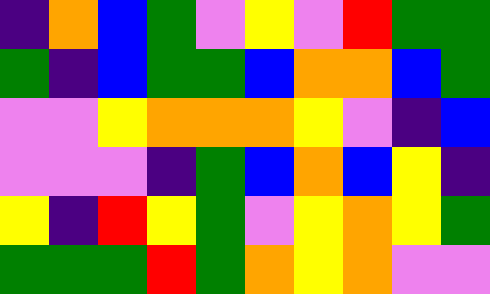[["indigo", "orange", "blue", "green", "violet", "yellow", "violet", "red", "green", "green"], ["green", "indigo", "blue", "green", "green", "blue", "orange", "orange", "blue", "green"], ["violet", "violet", "yellow", "orange", "orange", "orange", "yellow", "violet", "indigo", "blue"], ["violet", "violet", "violet", "indigo", "green", "blue", "orange", "blue", "yellow", "indigo"], ["yellow", "indigo", "red", "yellow", "green", "violet", "yellow", "orange", "yellow", "green"], ["green", "green", "green", "red", "green", "orange", "yellow", "orange", "violet", "violet"]]